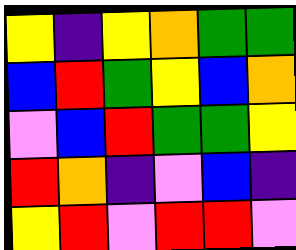[["yellow", "indigo", "yellow", "orange", "green", "green"], ["blue", "red", "green", "yellow", "blue", "orange"], ["violet", "blue", "red", "green", "green", "yellow"], ["red", "orange", "indigo", "violet", "blue", "indigo"], ["yellow", "red", "violet", "red", "red", "violet"]]